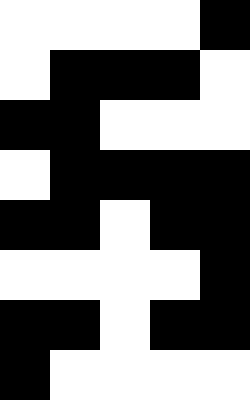[["white", "white", "white", "white", "black"], ["white", "black", "black", "black", "white"], ["black", "black", "white", "white", "white"], ["white", "black", "black", "black", "black"], ["black", "black", "white", "black", "black"], ["white", "white", "white", "white", "black"], ["black", "black", "white", "black", "black"], ["black", "white", "white", "white", "white"]]